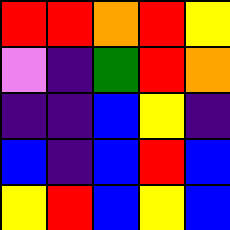[["red", "red", "orange", "red", "yellow"], ["violet", "indigo", "green", "red", "orange"], ["indigo", "indigo", "blue", "yellow", "indigo"], ["blue", "indigo", "blue", "red", "blue"], ["yellow", "red", "blue", "yellow", "blue"]]